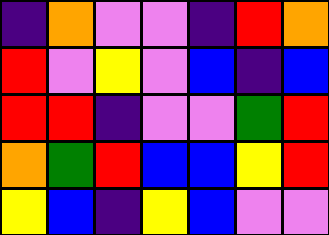[["indigo", "orange", "violet", "violet", "indigo", "red", "orange"], ["red", "violet", "yellow", "violet", "blue", "indigo", "blue"], ["red", "red", "indigo", "violet", "violet", "green", "red"], ["orange", "green", "red", "blue", "blue", "yellow", "red"], ["yellow", "blue", "indigo", "yellow", "blue", "violet", "violet"]]